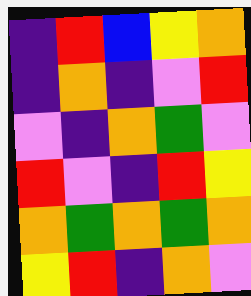[["indigo", "red", "blue", "yellow", "orange"], ["indigo", "orange", "indigo", "violet", "red"], ["violet", "indigo", "orange", "green", "violet"], ["red", "violet", "indigo", "red", "yellow"], ["orange", "green", "orange", "green", "orange"], ["yellow", "red", "indigo", "orange", "violet"]]